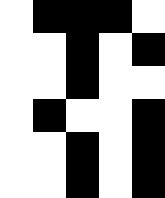[["white", "black", "black", "black", "white"], ["white", "white", "black", "white", "black"], ["white", "white", "black", "white", "white"], ["white", "black", "white", "white", "black"], ["white", "white", "black", "white", "black"], ["white", "white", "black", "white", "black"]]